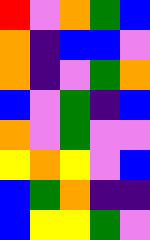[["red", "violet", "orange", "green", "blue"], ["orange", "indigo", "blue", "blue", "violet"], ["orange", "indigo", "violet", "green", "orange"], ["blue", "violet", "green", "indigo", "blue"], ["orange", "violet", "green", "violet", "violet"], ["yellow", "orange", "yellow", "violet", "blue"], ["blue", "green", "orange", "indigo", "indigo"], ["blue", "yellow", "yellow", "green", "violet"]]